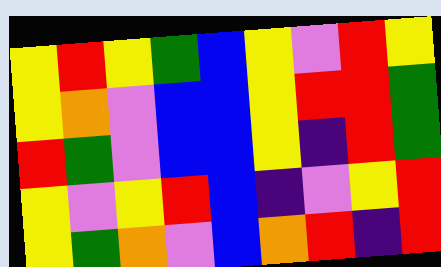[["yellow", "red", "yellow", "green", "blue", "yellow", "violet", "red", "yellow"], ["yellow", "orange", "violet", "blue", "blue", "yellow", "red", "red", "green"], ["red", "green", "violet", "blue", "blue", "yellow", "indigo", "red", "green"], ["yellow", "violet", "yellow", "red", "blue", "indigo", "violet", "yellow", "red"], ["yellow", "green", "orange", "violet", "blue", "orange", "red", "indigo", "red"]]